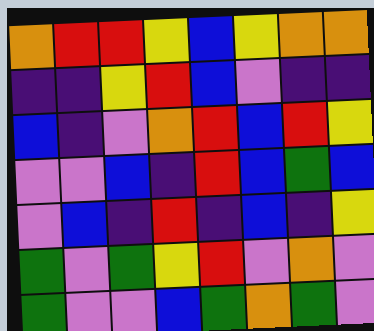[["orange", "red", "red", "yellow", "blue", "yellow", "orange", "orange"], ["indigo", "indigo", "yellow", "red", "blue", "violet", "indigo", "indigo"], ["blue", "indigo", "violet", "orange", "red", "blue", "red", "yellow"], ["violet", "violet", "blue", "indigo", "red", "blue", "green", "blue"], ["violet", "blue", "indigo", "red", "indigo", "blue", "indigo", "yellow"], ["green", "violet", "green", "yellow", "red", "violet", "orange", "violet"], ["green", "violet", "violet", "blue", "green", "orange", "green", "violet"]]